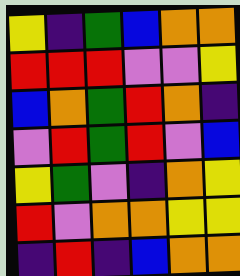[["yellow", "indigo", "green", "blue", "orange", "orange"], ["red", "red", "red", "violet", "violet", "yellow"], ["blue", "orange", "green", "red", "orange", "indigo"], ["violet", "red", "green", "red", "violet", "blue"], ["yellow", "green", "violet", "indigo", "orange", "yellow"], ["red", "violet", "orange", "orange", "yellow", "yellow"], ["indigo", "red", "indigo", "blue", "orange", "orange"]]